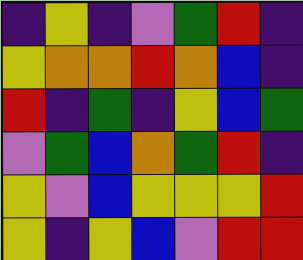[["indigo", "yellow", "indigo", "violet", "green", "red", "indigo"], ["yellow", "orange", "orange", "red", "orange", "blue", "indigo"], ["red", "indigo", "green", "indigo", "yellow", "blue", "green"], ["violet", "green", "blue", "orange", "green", "red", "indigo"], ["yellow", "violet", "blue", "yellow", "yellow", "yellow", "red"], ["yellow", "indigo", "yellow", "blue", "violet", "red", "red"]]